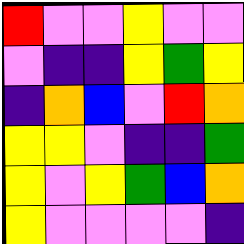[["red", "violet", "violet", "yellow", "violet", "violet"], ["violet", "indigo", "indigo", "yellow", "green", "yellow"], ["indigo", "orange", "blue", "violet", "red", "orange"], ["yellow", "yellow", "violet", "indigo", "indigo", "green"], ["yellow", "violet", "yellow", "green", "blue", "orange"], ["yellow", "violet", "violet", "violet", "violet", "indigo"]]